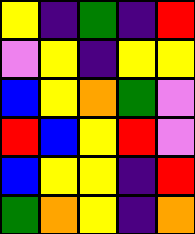[["yellow", "indigo", "green", "indigo", "red"], ["violet", "yellow", "indigo", "yellow", "yellow"], ["blue", "yellow", "orange", "green", "violet"], ["red", "blue", "yellow", "red", "violet"], ["blue", "yellow", "yellow", "indigo", "red"], ["green", "orange", "yellow", "indigo", "orange"]]